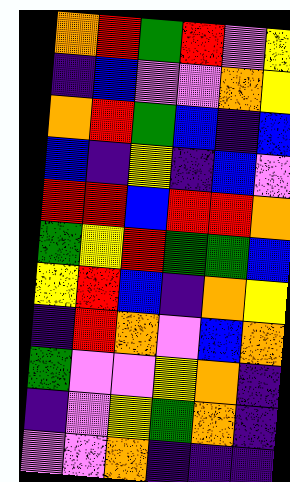[["orange", "red", "green", "red", "violet", "yellow"], ["indigo", "blue", "violet", "violet", "orange", "yellow"], ["orange", "red", "green", "blue", "indigo", "blue"], ["blue", "indigo", "yellow", "indigo", "blue", "violet"], ["red", "red", "blue", "red", "red", "orange"], ["green", "yellow", "red", "green", "green", "blue"], ["yellow", "red", "blue", "indigo", "orange", "yellow"], ["indigo", "red", "orange", "violet", "blue", "orange"], ["green", "violet", "violet", "yellow", "orange", "indigo"], ["indigo", "violet", "yellow", "green", "orange", "indigo"], ["violet", "violet", "orange", "indigo", "indigo", "indigo"]]